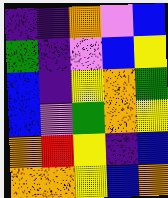[["indigo", "indigo", "orange", "violet", "blue"], ["green", "indigo", "violet", "blue", "yellow"], ["blue", "indigo", "yellow", "orange", "green"], ["blue", "violet", "green", "orange", "yellow"], ["orange", "red", "yellow", "indigo", "blue"], ["orange", "orange", "yellow", "blue", "orange"]]